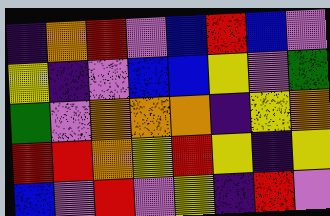[["indigo", "orange", "red", "violet", "blue", "red", "blue", "violet"], ["yellow", "indigo", "violet", "blue", "blue", "yellow", "violet", "green"], ["green", "violet", "orange", "orange", "orange", "indigo", "yellow", "orange"], ["red", "red", "orange", "yellow", "red", "yellow", "indigo", "yellow"], ["blue", "violet", "red", "violet", "yellow", "indigo", "red", "violet"]]